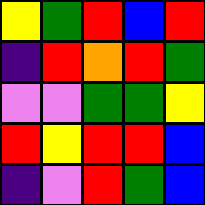[["yellow", "green", "red", "blue", "red"], ["indigo", "red", "orange", "red", "green"], ["violet", "violet", "green", "green", "yellow"], ["red", "yellow", "red", "red", "blue"], ["indigo", "violet", "red", "green", "blue"]]